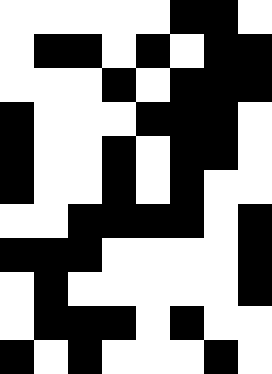[["white", "white", "white", "white", "white", "black", "black", "white"], ["white", "black", "black", "white", "black", "white", "black", "black"], ["white", "white", "white", "black", "white", "black", "black", "black"], ["black", "white", "white", "white", "black", "black", "black", "white"], ["black", "white", "white", "black", "white", "black", "black", "white"], ["black", "white", "white", "black", "white", "black", "white", "white"], ["white", "white", "black", "black", "black", "black", "white", "black"], ["black", "black", "black", "white", "white", "white", "white", "black"], ["white", "black", "white", "white", "white", "white", "white", "black"], ["white", "black", "black", "black", "white", "black", "white", "white"], ["black", "white", "black", "white", "white", "white", "black", "white"]]